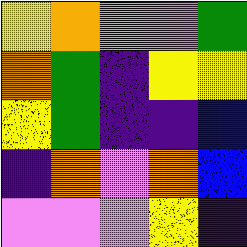[["yellow", "orange", "violet", "violet", "green"], ["orange", "green", "indigo", "yellow", "yellow"], ["yellow", "green", "indigo", "indigo", "blue"], ["indigo", "orange", "violet", "orange", "blue"], ["violet", "violet", "violet", "yellow", "indigo"]]